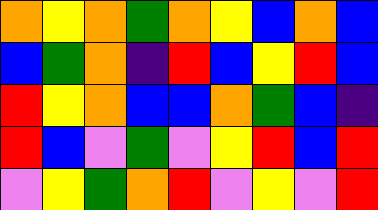[["orange", "yellow", "orange", "green", "orange", "yellow", "blue", "orange", "blue"], ["blue", "green", "orange", "indigo", "red", "blue", "yellow", "red", "blue"], ["red", "yellow", "orange", "blue", "blue", "orange", "green", "blue", "indigo"], ["red", "blue", "violet", "green", "violet", "yellow", "red", "blue", "red"], ["violet", "yellow", "green", "orange", "red", "violet", "yellow", "violet", "red"]]